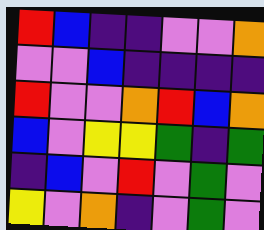[["red", "blue", "indigo", "indigo", "violet", "violet", "orange"], ["violet", "violet", "blue", "indigo", "indigo", "indigo", "indigo"], ["red", "violet", "violet", "orange", "red", "blue", "orange"], ["blue", "violet", "yellow", "yellow", "green", "indigo", "green"], ["indigo", "blue", "violet", "red", "violet", "green", "violet"], ["yellow", "violet", "orange", "indigo", "violet", "green", "violet"]]